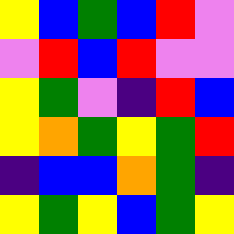[["yellow", "blue", "green", "blue", "red", "violet"], ["violet", "red", "blue", "red", "violet", "violet"], ["yellow", "green", "violet", "indigo", "red", "blue"], ["yellow", "orange", "green", "yellow", "green", "red"], ["indigo", "blue", "blue", "orange", "green", "indigo"], ["yellow", "green", "yellow", "blue", "green", "yellow"]]